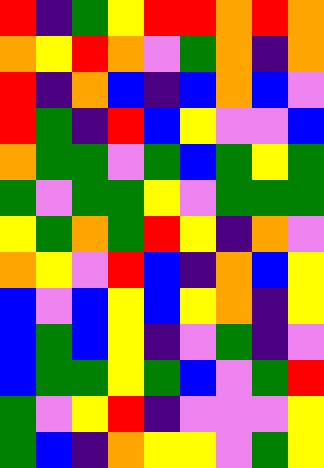[["red", "indigo", "green", "yellow", "red", "red", "orange", "red", "orange"], ["orange", "yellow", "red", "orange", "violet", "green", "orange", "indigo", "orange"], ["red", "indigo", "orange", "blue", "indigo", "blue", "orange", "blue", "violet"], ["red", "green", "indigo", "red", "blue", "yellow", "violet", "violet", "blue"], ["orange", "green", "green", "violet", "green", "blue", "green", "yellow", "green"], ["green", "violet", "green", "green", "yellow", "violet", "green", "green", "green"], ["yellow", "green", "orange", "green", "red", "yellow", "indigo", "orange", "violet"], ["orange", "yellow", "violet", "red", "blue", "indigo", "orange", "blue", "yellow"], ["blue", "violet", "blue", "yellow", "blue", "yellow", "orange", "indigo", "yellow"], ["blue", "green", "blue", "yellow", "indigo", "violet", "green", "indigo", "violet"], ["blue", "green", "green", "yellow", "green", "blue", "violet", "green", "red"], ["green", "violet", "yellow", "red", "indigo", "violet", "violet", "violet", "yellow"], ["green", "blue", "indigo", "orange", "yellow", "yellow", "violet", "green", "yellow"]]